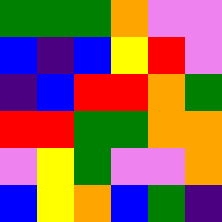[["green", "green", "green", "orange", "violet", "violet"], ["blue", "indigo", "blue", "yellow", "red", "violet"], ["indigo", "blue", "red", "red", "orange", "green"], ["red", "red", "green", "green", "orange", "orange"], ["violet", "yellow", "green", "violet", "violet", "orange"], ["blue", "yellow", "orange", "blue", "green", "indigo"]]